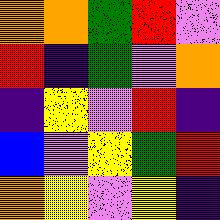[["orange", "orange", "green", "red", "violet"], ["red", "indigo", "green", "violet", "orange"], ["indigo", "yellow", "violet", "red", "indigo"], ["blue", "violet", "yellow", "green", "red"], ["orange", "yellow", "violet", "yellow", "indigo"]]